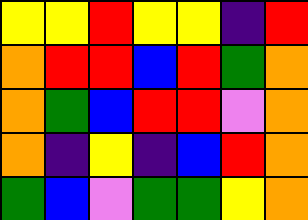[["yellow", "yellow", "red", "yellow", "yellow", "indigo", "red"], ["orange", "red", "red", "blue", "red", "green", "orange"], ["orange", "green", "blue", "red", "red", "violet", "orange"], ["orange", "indigo", "yellow", "indigo", "blue", "red", "orange"], ["green", "blue", "violet", "green", "green", "yellow", "orange"]]